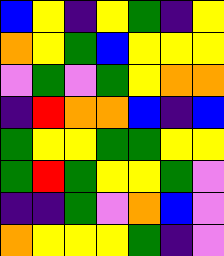[["blue", "yellow", "indigo", "yellow", "green", "indigo", "yellow"], ["orange", "yellow", "green", "blue", "yellow", "yellow", "yellow"], ["violet", "green", "violet", "green", "yellow", "orange", "orange"], ["indigo", "red", "orange", "orange", "blue", "indigo", "blue"], ["green", "yellow", "yellow", "green", "green", "yellow", "yellow"], ["green", "red", "green", "yellow", "yellow", "green", "violet"], ["indigo", "indigo", "green", "violet", "orange", "blue", "violet"], ["orange", "yellow", "yellow", "yellow", "green", "indigo", "violet"]]